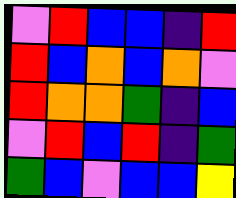[["violet", "red", "blue", "blue", "indigo", "red"], ["red", "blue", "orange", "blue", "orange", "violet"], ["red", "orange", "orange", "green", "indigo", "blue"], ["violet", "red", "blue", "red", "indigo", "green"], ["green", "blue", "violet", "blue", "blue", "yellow"]]